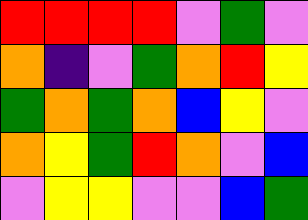[["red", "red", "red", "red", "violet", "green", "violet"], ["orange", "indigo", "violet", "green", "orange", "red", "yellow"], ["green", "orange", "green", "orange", "blue", "yellow", "violet"], ["orange", "yellow", "green", "red", "orange", "violet", "blue"], ["violet", "yellow", "yellow", "violet", "violet", "blue", "green"]]